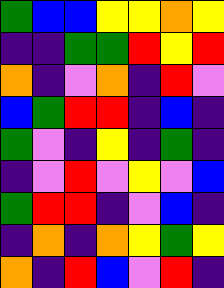[["green", "blue", "blue", "yellow", "yellow", "orange", "yellow"], ["indigo", "indigo", "green", "green", "red", "yellow", "red"], ["orange", "indigo", "violet", "orange", "indigo", "red", "violet"], ["blue", "green", "red", "red", "indigo", "blue", "indigo"], ["green", "violet", "indigo", "yellow", "indigo", "green", "indigo"], ["indigo", "violet", "red", "violet", "yellow", "violet", "blue"], ["green", "red", "red", "indigo", "violet", "blue", "indigo"], ["indigo", "orange", "indigo", "orange", "yellow", "green", "yellow"], ["orange", "indigo", "red", "blue", "violet", "red", "indigo"]]